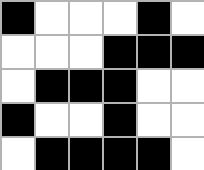[["black", "white", "white", "white", "black", "white"], ["white", "white", "white", "black", "black", "black"], ["white", "black", "black", "black", "white", "white"], ["black", "white", "white", "black", "white", "white"], ["white", "black", "black", "black", "black", "white"]]